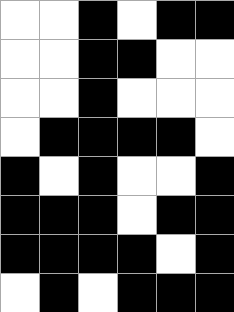[["white", "white", "black", "white", "black", "black"], ["white", "white", "black", "black", "white", "white"], ["white", "white", "black", "white", "white", "white"], ["white", "black", "black", "black", "black", "white"], ["black", "white", "black", "white", "white", "black"], ["black", "black", "black", "white", "black", "black"], ["black", "black", "black", "black", "white", "black"], ["white", "black", "white", "black", "black", "black"]]